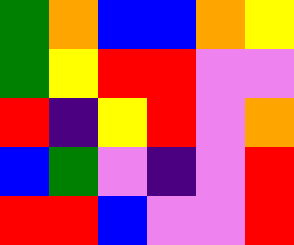[["green", "orange", "blue", "blue", "orange", "yellow"], ["green", "yellow", "red", "red", "violet", "violet"], ["red", "indigo", "yellow", "red", "violet", "orange"], ["blue", "green", "violet", "indigo", "violet", "red"], ["red", "red", "blue", "violet", "violet", "red"]]